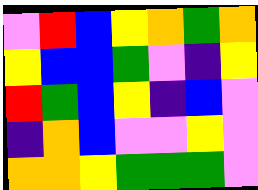[["violet", "red", "blue", "yellow", "orange", "green", "orange"], ["yellow", "blue", "blue", "green", "violet", "indigo", "yellow"], ["red", "green", "blue", "yellow", "indigo", "blue", "violet"], ["indigo", "orange", "blue", "violet", "violet", "yellow", "violet"], ["orange", "orange", "yellow", "green", "green", "green", "violet"]]